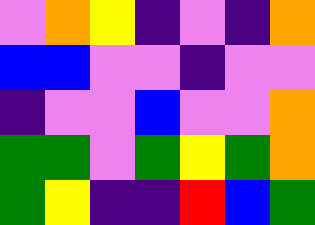[["violet", "orange", "yellow", "indigo", "violet", "indigo", "orange"], ["blue", "blue", "violet", "violet", "indigo", "violet", "violet"], ["indigo", "violet", "violet", "blue", "violet", "violet", "orange"], ["green", "green", "violet", "green", "yellow", "green", "orange"], ["green", "yellow", "indigo", "indigo", "red", "blue", "green"]]